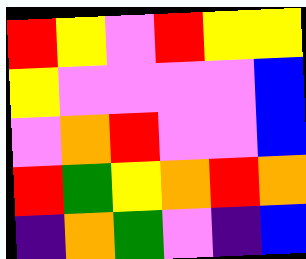[["red", "yellow", "violet", "red", "yellow", "yellow"], ["yellow", "violet", "violet", "violet", "violet", "blue"], ["violet", "orange", "red", "violet", "violet", "blue"], ["red", "green", "yellow", "orange", "red", "orange"], ["indigo", "orange", "green", "violet", "indigo", "blue"]]